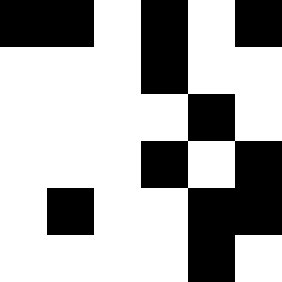[["black", "black", "white", "black", "white", "black"], ["white", "white", "white", "black", "white", "white"], ["white", "white", "white", "white", "black", "white"], ["white", "white", "white", "black", "white", "black"], ["white", "black", "white", "white", "black", "black"], ["white", "white", "white", "white", "black", "white"]]